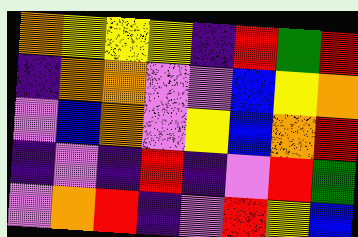[["orange", "yellow", "yellow", "yellow", "indigo", "red", "green", "red"], ["indigo", "orange", "orange", "violet", "violet", "blue", "yellow", "orange"], ["violet", "blue", "orange", "violet", "yellow", "blue", "orange", "red"], ["indigo", "violet", "indigo", "red", "indigo", "violet", "red", "green"], ["violet", "orange", "red", "indigo", "violet", "red", "yellow", "blue"]]